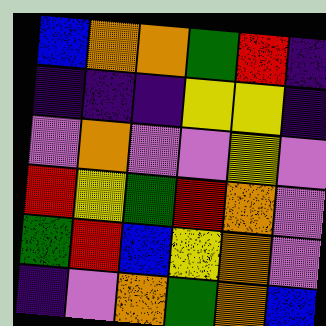[["blue", "orange", "orange", "green", "red", "indigo"], ["indigo", "indigo", "indigo", "yellow", "yellow", "indigo"], ["violet", "orange", "violet", "violet", "yellow", "violet"], ["red", "yellow", "green", "red", "orange", "violet"], ["green", "red", "blue", "yellow", "orange", "violet"], ["indigo", "violet", "orange", "green", "orange", "blue"]]